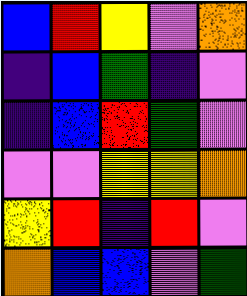[["blue", "red", "yellow", "violet", "orange"], ["indigo", "blue", "green", "indigo", "violet"], ["indigo", "blue", "red", "green", "violet"], ["violet", "violet", "yellow", "yellow", "orange"], ["yellow", "red", "indigo", "red", "violet"], ["orange", "blue", "blue", "violet", "green"]]